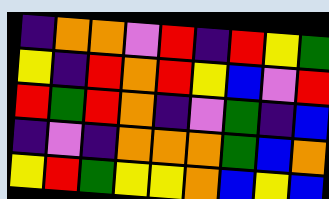[["indigo", "orange", "orange", "violet", "red", "indigo", "red", "yellow", "green"], ["yellow", "indigo", "red", "orange", "red", "yellow", "blue", "violet", "red"], ["red", "green", "red", "orange", "indigo", "violet", "green", "indigo", "blue"], ["indigo", "violet", "indigo", "orange", "orange", "orange", "green", "blue", "orange"], ["yellow", "red", "green", "yellow", "yellow", "orange", "blue", "yellow", "blue"]]